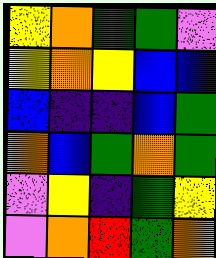[["yellow", "orange", "green", "green", "violet"], ["yellow", "orange", "yellow", "blue", "blue"], ["blue", "indigo", "indigo", "blue", "green"], ["orange", "blue", "green", "orange", "green"], ["violet", "yellow", "indigo", "green", "yellow"], ["violet", "orange", "red", "green", "orange"]]